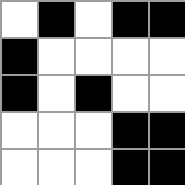[["white", "black", "white", "black", "black"], ["black", "white", "white", "white", "white"], ["black", "white", "black", "white", "white"], ["white", "white", "white", "black", "black"], ["white", "white", "white", "black", "black"]]